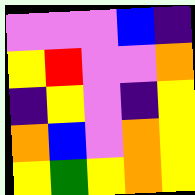[["violet", "violet", "violet", "blue", "indigo"], ["yellow", "red", "violet", "violet", "orange"], ["indigo", "yellow", "violet", "indigo", "yellow"], ["orange", "blue", "violet", "orange", "yellow"], ["yellow", "green", "yellow", "orange", "yellow"]]